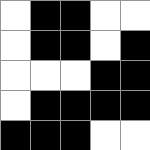[["white", "black", "black", "white", "white"], ["white", "black", "black", "white", "black"], ["white", "white", "white", "black", "black"], ["white", "black", "black", "black", "black"], ["black", "black", "black", "white", "white"]]